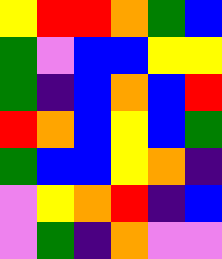[["yellow", "red", "red", "orange", "green", "blue"], ["green", "violet", "blue", "blue", "yellow", "yellow"], ["green", "indigo", "blue", "orange", "blue", "red"], ["red", "orange", "blue", "yellow", "blue", "green"], ["green", "blue", "blue", "yellow", "orange", "indigo"], ["violet", "yellow", "orange", "red", "indigo", "blue"], ["violet", "green", "indigo", "orange", "violet", "violet"]]